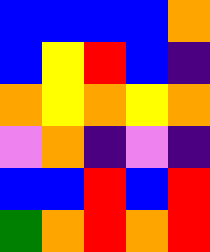[["blue", "blue", "blue", "blue", "orange"], ["blue", "yellow", "red", "blue", "indigo"], ["orange", "yellow", "orange", "yellow", "orange"], ["violet", "orange", "indigo", "violet", "indigo"], ["blue", "blue", "red", "blue", "red"], ["green", "orange", "red", "orange", "red"]]